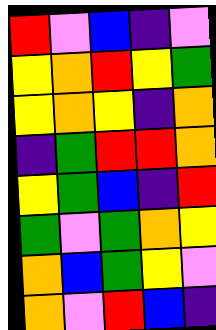[["red", "violet", "blue", "indigo", "violet"], ["yellow", "orange", "red", "yellow", "green"], ["yellow", "orange", "yellow", "indigo", "orange"], ["indigo", "green", "red", "red", "orange"], ["yellow", "green", "blue", "indigo", "red"], ["green", "violet", "green", "orange", "yellow"], ["orange", "blue", "green", "yellow", "violet"], ["orange", "violet", "red", "blue", "indigo"]]